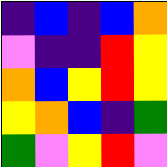[["indigo", "blue", "indigo", "blue", "orange"], ["violet", "indigo", "indigo", "red", "yellow"], ["orange", "blue", "yellow", "red", "yellow"], ["yellow", "orange", "blue", "indigo", "green"], ["green", "violet", "yellow", "red", "violet"]]